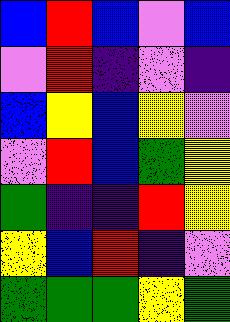[["blue", "red", "blue", "violet", "blue"], ["violet", "red", "indigo", "violet", "indigo"], ["blue", "yellow", "blue", "yellow", "violet"], ["violet", "red", "blue", "green", "yellow"], ["green", "indigo", "indigo", "red", "yellow"], ["yellow", "blue", "red", "indigo", "violet"], ["green", "green", "green", "yellow", "green"]]